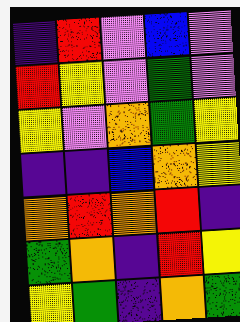[["indigo", "red", "violet", "blue", "violet"], ["red", "yellow", "violet", "green", "violet"], ["yellow", "violet", "orange", "green", "yellow"], ["indigo", "indigo", "blue", "orange", "yellow"], ["orange", "red", "orange", "red", "indigo"], ["green", "orange", "indigo", "red", "yellow"], ["yellow", "green", "indigo", "orange", "green"]]